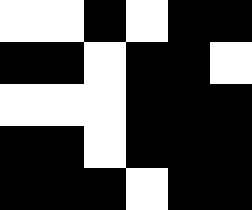[["white", "white", "black", "white", "black", "black"], ["black", "black", "white", "black", "black", "white"], ["white", "white", "white", "black", "black", "black"], ["black", "black", "white", "black", "black", "black"], ["black", "black", "black", "white", "black", "black"]]